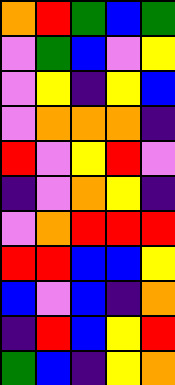[["orange", "red", "green", "blue", "green"], ["violet", "green", "blue", "violet", "yellow"], ["violet", "yellow", "indigo", "yellow", "blue"], ["violet", "orange", "orange", "orange", "indigo"], ["red", "violet", "yellow", "red", "violet"], ["indigo", "violet", "orange", "yellow", "indigo"], ["violet", "orange", "red", "red", "red"], ["red", "red", "blue", "blue", "yellow"], ["blue", "violet", "blue", "indigo", "orange"], ["indigo", "red", "blue", "yellow", "red"], ["green", "blue", "indigo", "yellow", "orange"]]